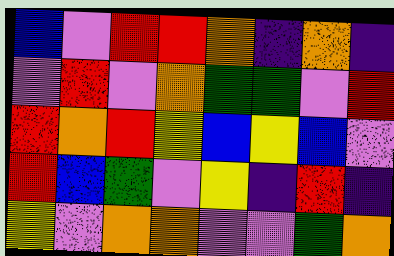[["blue", "violet", "red", "red", "orange", "indigo", "orange", "indigo"], ["violet", "red", "violet", "orange", "green", "green", "violet", "red"], ["red", "orange", "red", "yellow", "blue", "yellow", "blue", "violet"], ["red", "blue", "green", "violet", "yellow", "indigo", "red", "indigo"], ["yellow", "violet", "orange", "orange", "violet", "violet", "green", "orange"]]